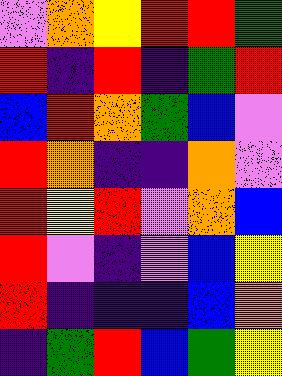[["violet", "orange", "yellow", "red", "red", "green"], ["red", "indigo", "red", "indigo", "green", "red"], ["blue", "red", "orange", "green", "blue", "violet"], ["red", "orange", "indigo", "indigo", "orange", "violet"], ["red", "yellow", "red", "violet", "orange", "blue"], ["red", "violet", "indigo", "violet", "blue", "yellow"], ["red", "indigo", "indigo", "indigo", "blue", "orange"], ["indigo", "green", "red", "blue", "green", "yellow"]]